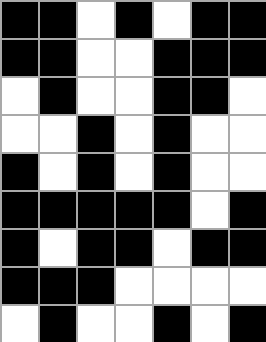[["black", "black", "white", "black", "white", "black", "black"], ["black", "black", "white", "white", "black", "black", "black"], ["white", "black", "white", "white", "black", "black", "white"], ["white", "white", "black", "white", "black", "white", "white"], ["black", "white", "black", "white", "black", "white", "white"], ["black", "black", "black", "black", "black", "white", "black"], ["black", "white", "black", "black", "white", "black", "black"], ["black", "black", "black", "white", "white", "white", "white"], ["white", "black", "white", "white", "black", "white", "black"]]